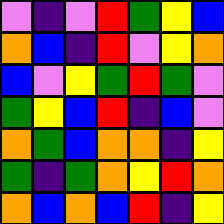[["violet", "indigo", "violet", "red", "green", "yellow", "blue"], ["orange", "blue", "indigo", "red", "violet", "yellow", "orange"], ["blue", "violet", "yellow", "green", "red", "green", "violet"], ["green", "yellow", "blue", "red", "indigo", "blue", "violet"], ["orange", "green", "blue", "orange", "orange", "indigo", "yellow"], ["green", "indigo", "green", "orange", "yellow", "red", "orange"], ["orange", "blue", "orange", "blue", "red", "indigo", "yellow"]]